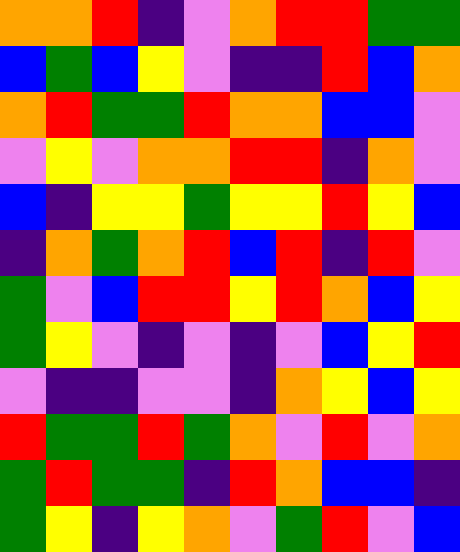[["orange", "orange", "red", "indigo", "violet", "orange", "red", "red", "green", "green"], ["blue", "green", "blue", "yellow", "violet", "indigo", "indigo", "red", "blue", "orange"], ["orange", "red", "green", "green", "red", "orange", "orange", "blue", "blue", "violet"], ["violet", "yellow", "violet", "orange", "orange", "red", "red", "indigo", "orange", "violet"], ["blue", "indigo", "yellow", "yellow", "green", "yellow", "yellow", "red", "yellow", "blue"], ["indigo", "orange", "green", "orange", "red", "blue", "red", "indigo", "red", "violet"], ["green", "violet", "blue", "red", "red", "yellow", "red", "orange", "blue", "yellow"], ["green", "yellow", "violet", "indigo", "violet", "indigo", "violet", "blue", "yellow", "red"], ["violet", "indigo", "indigo", "violet", "violet", "indigo", "orange", "yellow", "blue", "yellow"], ["red", "green", "green", "red", "green", "orange", "violet", "red", "violet", "orange"], ["green", "red", "green", "green", "indigo", "red", "orange", "blue", "blue", "indigo"], ["green", "yellow", "indigo", "yellow", "orange", "violet", "green", "red", "violet", "blue"]]